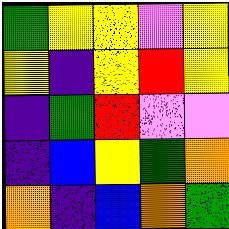[["green", "yellow", "yellow", "violet", "yellow"], ["yellow", "indigo", "yellow", "red", "yellow"], ["indigo", "green", "red", "violet", "violet"], ["indigo", "blue", "yellow", "green", "orange"], ["orange", "indigo", "blue", "orange", "green"]]